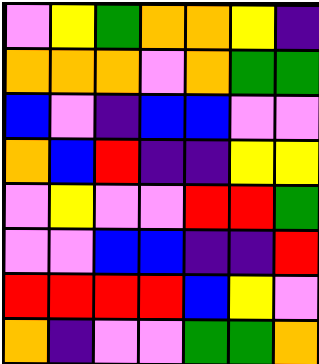[["violet", "yellow", "green", "orange", "orange", "yellow", "indigo"], ["orange", "orange", "orange", "violet", "orange", "green", "green"], ["blue", "violet", "indigo", "blue", "blue", "violet", "violet"], ["orange", "blue", "red", "indigo", "indigo", "yellow", "yellow"], ["violet", "yellow", "violet", "violet", "red", "red", "green"], ["violet", "violet", "blue", "blue", "indigo", "indigo", "red"], ["red", "red", "red", "red", "blue", "yellow", "violet"], ["orange", "indigo", "violet", "violet", "green", "green", "orange"]]